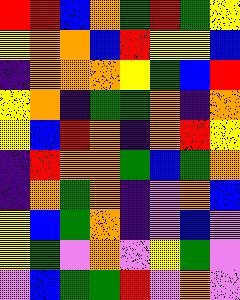[["red", "red", "blue", "orange", "green", "red", "green", "yellow"], ["yellow", "orange", "orange", "blue", "red", "yellow", "yellow", "blue"], ["indigo", "orange", "orange", "orange", "yellow", "green", "blue", "red"], ["yellow", "orange", "indigo", "green", "green", "orange", "indigo", "orange"], ["yellow", "blue", "red", "orange", "indigo", "orange", "red", "yellow"], ["indigo", "red", "orange", "orange", "green", "blue", "green", "orange"], ["indigo", "orange", "green", "orange", "indigo", "violet", "orange", "blue"], ["yellow", "blue", "green", "orange", "indigo", "violet", "blue", "violet"], ["yellow", "green", "violet", "orange", "violet", "yellow", "green", "violet"], ["violet", "blue", "green", "green", "red", "violet", "orange", "violet"]]